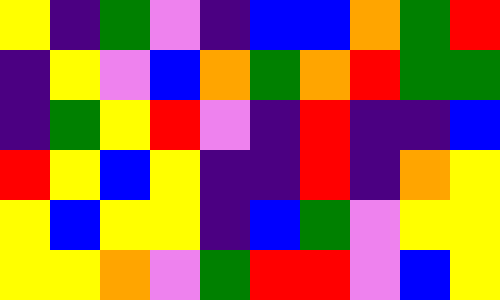[["yellow", "indigo", "green", "violet", "indigo", "blue", "blue", "orange", "green", "red"], ["indigo", "yellow", "violet", "blue", "orange", "green", "orange", "red", "green", "green"], ["indigo", "green", "yellow", "red", "violet", "indigo", "red", "indigo", "indigo", "blue"], ["red", "yellow", "blue", "yellow", "indigo", "indigo", "red", "indigo", "orange", "yellow"], ["yellow", "blue", "yellow", "yellow", "indigo", "blue", "green", "violet", "yellow", "yellow"], ["yellow", "yellow", "orange", "violet", "green", "red", "red", "violet", "blue", "yellow"]]